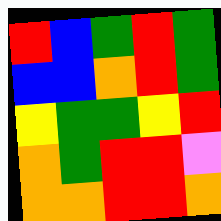[["red", "blue", "green", "red", "green"], ["blue", "blue", "orange", "red", "green"], ["yellow", "green", "green", "yellow", "red"], ["orange", "green", "red", "red", "violet"], ["orange", "orange", "red", "red", "orange"]]